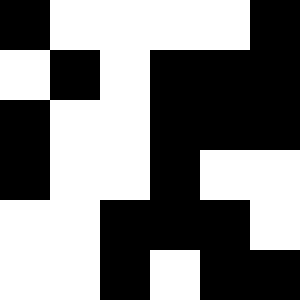[["black", "white", "white", "white", "white", "black"], ["white", "black", "white", "black", "black", "black"], ["black", "white", "white", "black", "black", "black"], ["black", "white", "white", "black", "white", "white"], ["white", "white", "black", "black", "black", "white"], ["white", "white", "black", "white", "black", "black"]]